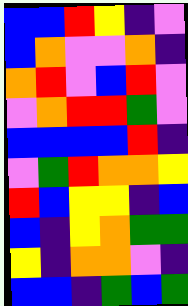[["blue", "blue", "red", "yellow", "indigo", "violet"], ["blue", "orange", "violet", "violet", "orange", "indigo"], ["orange", "red", "violet", "blue", "red", "violet"], ["violet", "orange", "red", "red", "green", "violet"], ["blue", "blue", "blue", "blue", "red", "indigo"], ["violet", "green", "red", "orange", "orange", "yellow"], ["red", "blue", "yellow", "yellow", "indigo", "blue"], ["blue", "indigo", "yellow", "orange", "green", "green"], ["yellow", "indigo", "orange", "orange", "violet", "indigo"], ["blue", "blue", "indigo", "green", "blue", "green"]]